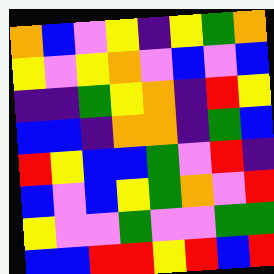[["orange", "blue", "violet", "yellow", "indigo", "yellow", "green", "orange"], ["yellow", "violet", "yellow", "orange", "violet", "blue", "violet", "blue"], ["indigo", "indigo", "green", "yellow", "orange", "indigo", "red", "yellow"], ["blue", "blue", "indigo", "orange", "orange", "indigo", "green", "blue"], ["red", "yellow", "blue", "blue", "green", "violet", "red", "indigo"], ["blue", "violet", "blue", "yellow", "green", "orange", "violet", "red"], ["yellow", "violet", "violet", "green", "violet", "violet", "green", "green"], ["blue", "blue", "red", "red", "yellow", "red", "blue", "red"]]